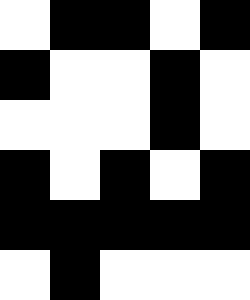[["white", "black", "black", "white", "black"], ["black", "white", "white", "black", "white"], ["white", "white", "white", "black", "white"], ["black", "white", "black", "white", "black"], ["black", "black", "black", "black", "black"], ["white", "black", "white", "white", "white"]]